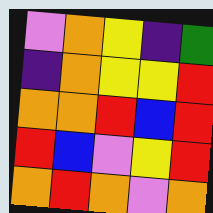[["violet", "orange", "yellow", "indigo", "green"], ["indigo", "orange", "yellow", "yellow", "red"], ["orange", "orange", "red", "blue", "red"], ["red", "blue", "violet", "yellow", "red"], ["orange", "red", "orange", "violet", "orange"]]